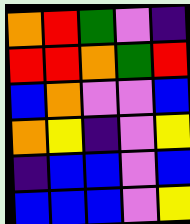[["orange", "red", "green", "violet", "indigo"], ["red", "red", "orange", "green", "red"], ["blue", "orange", "violet", "violet", "blue"], ["orange", "yellow", "indigo", "violet", "yellow"], ["indigo", "blue", "blue", "violet", "blue"], ["blue", "blue", "blue", "violet", "yellow"]]